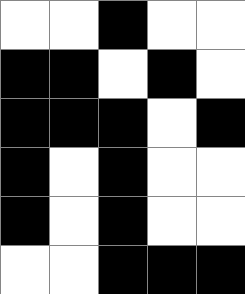[["white", "white", "black", "white", "white"], ["black", "black", "white", "black", "white"], ["black", "black", "black", "white", "black"], ["black", "white", "black", "white", "white"], ["black", "white", "black", "white", "white"], ["white", "white", "black", "black", "black"]]